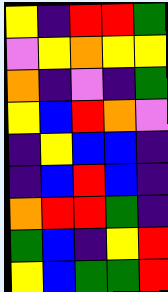[["yellow", "indigo", "red", "red", "green"], ["violet", "yellow", "orange", "yellow", "yellow"], ["orange", "indigo", "violet", "indigo", "green"], ["yellow", "blue", "red", "orange", "violet"], ["indigo", "yellow", "blue", "blue", "indigo"], ["indigo", "blue", "red", "blue", "indigo"], ["orange", "red", "red", "green", "indigo"], ["green", "blue", "indigo", "yellow", "red"], ["yellow", "blue", "green", "green", "red"]]